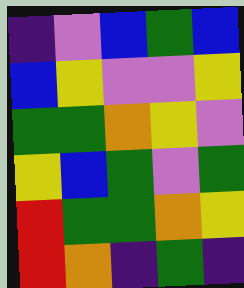[["indigo", "violet", "blue", "green", "blue"], ["blue", "yellow", "violet", "violet", "yellow"], ["green", "green", "orange", "yellow", "violet"], ["yellow", "blue", "green", "violet", "green"], ["red", "green", "green", "orange", "yellow"], ["red", "orange", "indigo", "green", "indigo"]]